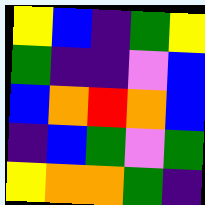[["yellow", "blue", "indigo", "green", "yellow"], ["green", "indigo", "indigo", "violet", "blue"], ["blue", "orange", "red", "orange", "blue"], ["indigo", "blue", "green", "violet", "green"], ["yellow", "orange", "orange", "green", "indigo"]]